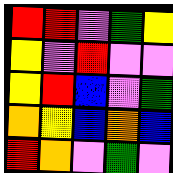[["red", "red", "violet", "green", "yellow"], ["yellow", "violet", "red", "violet", "violet"], ["yellow", "red", "blue", "violet", "green"], ["orange", "yellow", "blue", "orange", "blue"], ["red", "orange", "violet", "green", "violet"]]